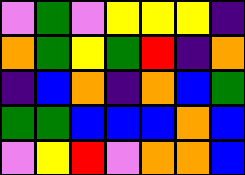[["violet", "green", "violet", "yellow", "yellow", "yellow", "indigo"], ["orange", "green", "yellow", "green", "red", "indigo", "orange"], ["indigo", "blue", "orange", "indigo", "orange", "blue", "green"], ["green", "green", "blue", "blue", "blue", "orange", "blue"], ["violet", "yellow", "red", "violet", "orange", "orange", "blue"]]